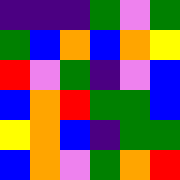[["indigo", "indigo", "indigo", "green", "violet", "green"], ["green", "blue", "orange", "blue", "orange", "yellow"], ["red", "violet", "green", "indigo", "violet", "blue"], ["blue", "orange", "red", "green", "green", "blue"], ["yellow", "orange", "blue", "indigo", "green", "green"], ["blue", "orange", "violet", "green", "orange", "red"]]